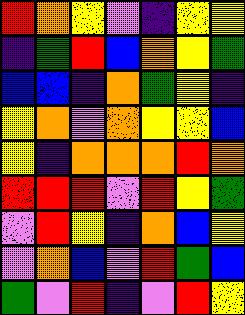[["red", "orange", "yellow", "violet", "indigo", "yellow", "yellow"], ["indigo", "green", "red", "blue", "orange", "yellow", "green"], ["blue", "blue", "indigo", "orange", "green", "yellow", "indigo"], ["yellow", "orange", "violet", "orange", "yellow", "yellow", "blue"], ["yellow", "indigo", "orange", "orange", "orange", "red", "orange"], ["red", "red", "red", "violet", "red", "yellow", "green"], ["violet", "red", "yellow", "indigo", "orange", "blue", "yellow"], ["violet", "orange", "blue", "violet", "red", "green", "blue"], ["green", "violet", "red", "indigo", "violet", "red", "yellow"]]